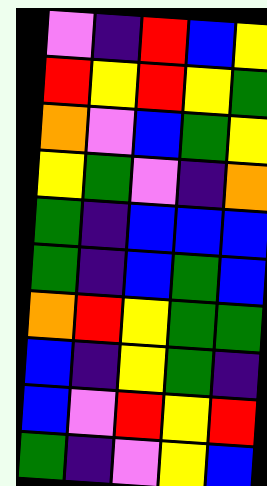[["violet", "indigo", "red", "blue", "yellow"], ["red", "yellow", "red", "yellow", "green"], ["orange", "violet", "blue", "green", "yellow"], ["yellow", "green", "violet", "indigo", "orange"], ["green", "indigo", "blue", "blue", "blue"], ["green", "indigo", "blue", "green", "blue"], ["orange", "red", "yellow", "green", "green"], ["blue", "indigo", "yellow", "green", "indigo"], ["blue", "violet", "red", "yellow", "red"], ["green", "indigo", "violet", "yellow", "blue"]]